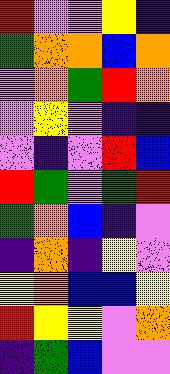[["red", "violet", "violet", "yellow", "indigo"], ["green", "orange", "orange", "blue", "orange"], ["violet", "orange", "green", "red", "orange"], ["violet", "yellow", "violet", "indigo", "indigo"], ["violet", "indigo", "violet", "red", "blue"], ["red", "green", "violet", "green", "red"], ["green", "orange", "blue", "indigo", "violet"], ["indigo", "orange", "indigo", "yellow", "violet"], ["yellow", "orange", "blue", "blue", "yellow"], ["red", "yellow", "yellow", "violet", "orange"], ["indigo", "green", "blue", "violet", "violet"]]